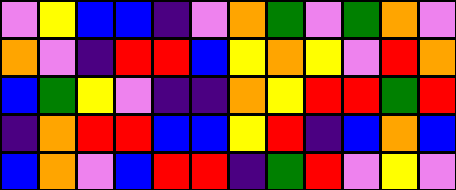[["violet", "yellow", "blue", "blue", "indigo", "violet", "orange", "green", "violet", "green", "orange", "violet"], ["orange", "violet", "indigo", "red", "red", "blue", "yellow", "orange", "yellow", "violet", "red", "orange"], ["blue", "green", "yellow", "violet", "indigo", "indigo", "orange", "yellow", "red", "red", "green", "red"], ["indigo", "orange", "red", "red", "blue", "blue", "yellow", "red", "indigo", "blue", "orange", "blue"], ["blue", "orange", "violet", "blue", "red", "red", "indigo", "green", "red", "violet", "yellow", "violet"]]